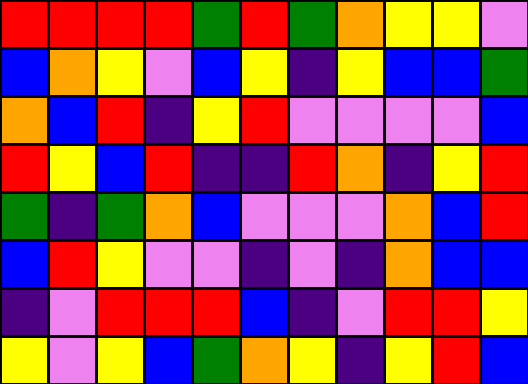[["red", "red", "red", "red", "green", "red", "green", "orange", "yellow", "yellow", "violet"], ["blue", "orange", "yellow", "violet", "blue", "yellow", "indigo", "yellow", "blue", "blue", "green"], ["orange", "blue", "red", "indigo", "yellow", "red", "violet", "violet", "violet", "violet", "blue"], ["red", "yellow", "blue", "red", "indigo", "indigo", "red", "orange", "indigo", "yellow", "red"], ["green", "indigo", "green", "orange", "blue", "violet", "violet", "violet", "orange", "blue", "red"], ["blue", "red", "yellow", "violet", "violet", "indigo", "violet", "indigo", "orange", "blue", "blue"], ["indigo", "violet", "red", "red", "red", "blue", "indigo", "violet", "red", "red", "yellow"], ["yellow", "violet", "yellow", "blue", "green", "orange", "yellow", "indigo", "yellow", "red", "blue"]]